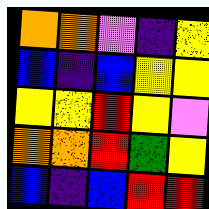[["orange", "orange", "violet", "indigo", "yellow"], ["blue", "indigo", "blue", "yellow", "yellow"], ["yellow", "yellow", "red", "yellow", "violet"], ["orange", "orange", "red", "green", "yellow"], ["blue", "indigo", "blue", "red", "red"]]